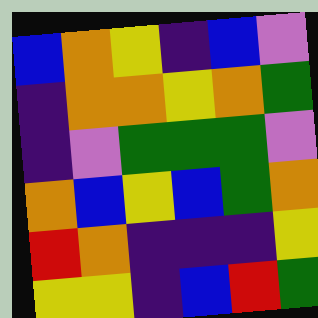[["blue", "orange", "yellow", "indigo", "blue", "violet"], ["indigo", "orange", "orange", "yellow", "orange", "green"], ["indigo", "violet", "green", "green", "green", "violet"], ["orange", "blue", "yellow", "blue", "green", "orange"], ["red", "orange", "indigo", "indigo", "indigo", "yellow"], ["yellow", "yellow", "indigo", "blue", "red", "green"]]